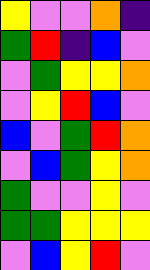[["yellow", "violet", "violet", "orange", "indigo"], ["green", "red", "indigo", "blue", "violet"], ["violet", "green", "yellow", "yellow", "orange"], ["violet", "yellow", "red", "blue", "violet"], ["blue", "violet", "green", "red", "orange"], ["violet", "blue", "green", "yellow", "orange"], ["green", "violet", "violet", "yellow", "violet"], ["green", "green", "yellow", "yellow", "yellow"], ["violet", "blue", "yellow", "red", "violet"]]